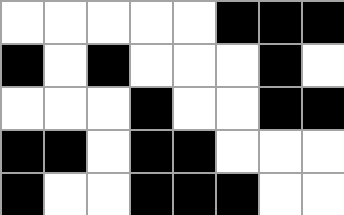[["white", "white", "white", "white", "white", "black", "black", "black"], ["black", "white", "black", "white", "white", "white", "black", "white"], ["white", "white", "white", "black", "white", "white", "black", "black"], ["black", "black", "white", "black", "black", "white", "white", "white"], ["black", "white", "white", "black", "black", "black", "white", "white"]]